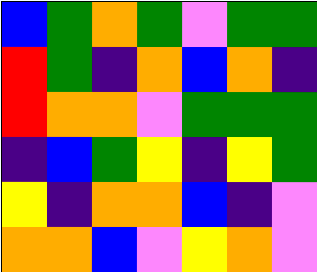[["blue", "green", "orange", "green", "violet", "green", "green"], ["red", "green", "indigo", "orange", "blue", "orange", "indigo"], ["red", "orange", "orange", "violet", "green", "green", "green"], ["indigo", "blue", "green", "yellow", "indigo", "yellow", "green"], ["yellow", "indigo", "orange", "orange", "blue", "indigo", "violet"], ["orange", "orange", "blue", "violet", "yellow", "orange", "violet"]]